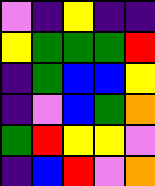[["violet", "indigo", "yellow", "indigo", "indigo"], ["yellow", "green", "green", "green", "red"], ["indigo", "green", "blue", "blue", "yellow"], ["indigo", "violet", "blue", "green", "orange"], ["green", "red", "yellow", "yellow", "violet"], ["indigo", "blue", "red", "violet", "orange"]]